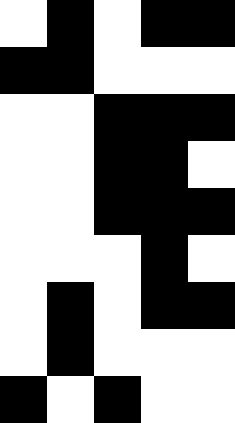[["white", "black", "white", "black", "black"], ["black", "black", "white", "white", "white"], ["white", "white", "black", "black", "black"], ["white", "white", "black", "black", "white"], ["white", "white", "black", "black", "black"], ["white", "white", "white", "black", "white"], ["white", "black", "white", "black", "black"], ["white", "black", "white", "white", "white"], ["black", "white", "black", "white", "white"]]